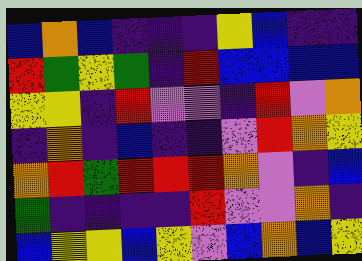[["blue", "orange", "blue", "indigo", "indigo", "indigo", "yellow", "blue", "indigo", "indigo"], ["red", "green", "yellow", "green", "indigo", "red", "blue", "blue", "blue", "blue"], ["yellow", "yellow", "indigo", "red", "violet", "violet", "indigo", "red", "violet", "orange"], ["indigo", "orange", "indigo", "blue", "indigo", "indigo", "violet", "red", "orange", "yellow"], ["orange", "red", "green", "red", "red", "red", "orange", "violet", "indigo", "blue"], ["green", "indigo", "indigo", "indigo", "indigo", "red", "violet", "violet", "orange", "indigo"], ["blue", "yellow", "yellow", "blue", "yellow", "violet", "blue", "orange", "blue", "yellow"]]